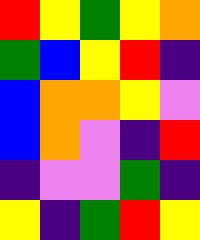[["red", "yellow", "green", "yellow", "orange"], ["green", "blue", "yellow", "red", "indigo"], ["blue", "orange", "orange", "yellow", "violet"], ["blue", "orange", "violet", "indigo", "red"], ["indigo", "violet", "violet", "green", "indigo"], ["yellow", "indigo", "green", "red", "yellow"]]